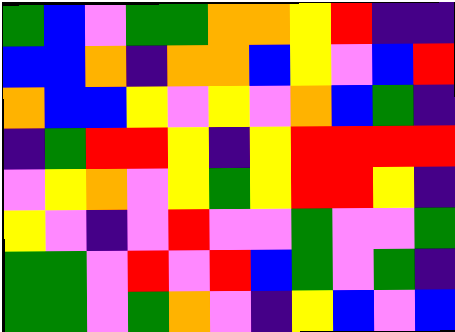[["green", "blue", "violet", "green", "green", "orange", "orange", "yellow", "red", "indigo", "indigo"], ["blue", "blue", "orange", "indigo", "orange", "orange", "blue", "yellow", "violet", "blue", "red"], ["orange", "blue", "blue", "yellow", "violet", "yellow", "violet", "orange", "blue", "green", "indigo"], ["indigo", "green", "red", "red", "yellow", "indigo", "yellow", "red", "red", "red", "red"], ["violet", "yellow", "orange", "violet", "yellow", "green", "yellow", "red", "red", "yellow", "indigo"], ["yellow", "violet", "indigo", "violet", "red", "violet", "violet", "green", "violet", "violet", "green"], ["green", "green", "violet", "red", "violet", "red", "blue", "green", "violet", "green", "indigo"], ["green", "green", "violet", "green", "orange", "violet", "indigo", "yellow", "blue", "violet", "blue"]]